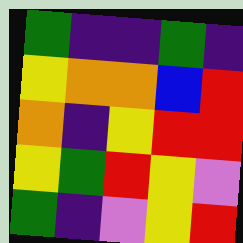[["green", "indigo", "indigo", "green", "indigo"], ["yellow", "orange", "orange", "blue", "red"], ["orange", "indigo", "yellow", "red", "red"], ["yellow", "green", "red", "yellow", "violet"], ["green", "indigo", "violet", "yellow", "red"]]